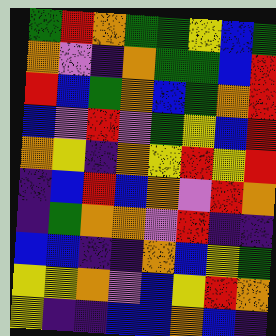[["green", "red", "orange", "green", "green", "yellow", "blue", "green"], ["orange", "violet", "indigo", "orange", "green", "green", "blue", "red"], ["red", "blue", "green", "orange", "blue", "green", "orange", "red"], ["blue", "violet", "red", "violet", "green", "yellow", "blue", "red"], ["orange", "yellow", "indigo", "orange", "yellow", "red", "yellow", "red"], ["indigo", "blue", "red", "blue", "orange", "violet", "red", "orange"], ["indigo", "green", "orange", "orange", "violet", "red", "indigo", "indigo"], ["blue", "blue", "indigo", "indigo", "orange", "blue", "yellow", "green"], ["yellow", "yellow", "orange", "violet", "blue", "yellow", "red", "orange"], ["yellow", "indigo", "indigo", "blue", "blue", "orange", "blue", "indigo"]]